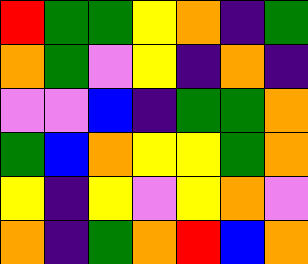[["red", "green", "green", "yellow", "orange", "indigo", "green"], ["orange", "green", "violet", "yellow", "indigo", "orange", "indigo"], ["violet", "violet", "blue", "indigo", "green", "green", "orange"], ["green", "blue", "orange", "yellow", "yellow", "green", "orange"], ["yellow", "indigo", "yellow", "violet", "yellow", "orange", "violet"], ["orange", "indigo", "green", "orange", "red", "blue", "orange"]]